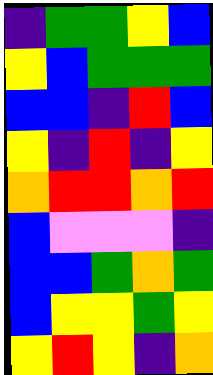[["indigo", "green", "green", "yellow", "blue"], ["yellow", "blue", "green", "green", "green"], ["blue", "blue", "indigo", "red", "blue"], ["yellow", "indigo", "red", "indigo", "yellow"], ["orange", "red", "red", "orange", "red"], ["blue", "violet", "violet", "violet", "indigo"], ["blue", "blue", "green", "orange", "green"], ["blue", "yellow", "yellow", "green", "yellow"], ["yellow", "red", "yellow", "indigo", "orange"]]